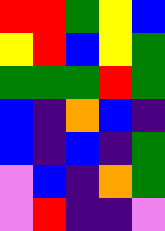[["red", "red", "green", "yellow", "blue"], ["yellow", "red", "blue", "yellow", "green"], ["green", "green", "green", "red", "green"], ["blue", "indigo", "orange", "blue", "indigo"], ["blue", "indigo", "blue", "indigo", "green"], ["violet", "blue", "indigo", "orange", "green"], ["violet", "red", "indigo", "indigo", "violet"]]